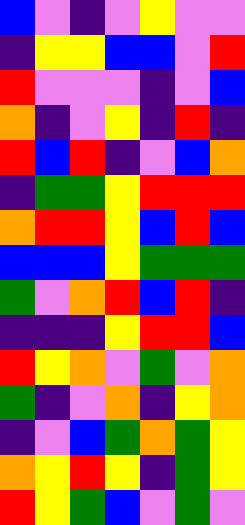[["blue", "violet", "indigo", "violet", "yellow", "violet", "violet"], ["indigo", "yellow", "yellow", "blue", "blue", "violet", "red"], ["red", "violet", "violet", "violet", "indigo", "violet", "blue"], ["orange", "indigo", "violet", "yellow", "indigo", "red", "indigo"], ["red", "blue", "red", "indigo", "violet", "blue", "orange"], ["indigo", "green", "green", "yellow", "red", "red", "red"], ["orange", "red", "red", "yellow", "blue", "red", "blue"], ["blue", "blue", "blue", "yellow", "green", "green", "green"], ["green", "violet", "orange", "red", "blue", "red", "indigo"], ["indigo", "indigo", "indigo", "yellow", "red", "red", "blue"], ["red", "yellow", "orange", "violet", "green", "violet", "orange"], ["green", "indigo", "violet", "orange", "indigo", "yellow", "orange"], ["indigo", "violet", "blue", "green", "orange", "green", "yellow"], ["orange", "yellow", "red", "yellow", "indigo", "green", "yellow"], ["red", "yellow", "green", "blue", "violet", "green", "violet"]]